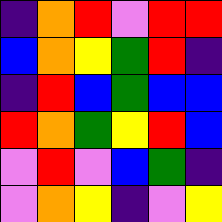[["indigo", "orange", "red", "violet", "red", "red"], ["blue", "orange", "yellow", "green", "red", "indigo"], ["indigo", "red", "blue", "green", "blue", "blue"], ["red", "orange", "green", "yellow", "red", "blue"], ["violet", "red", "violet", "blue", "green", "indigo"], ["violet", "orange", "yellow", "indigo", "violet", "yellow"]]